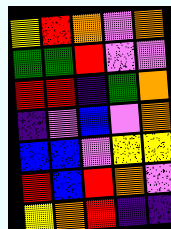[["yellow", "red", "orange", "violet", "orange"], ["green", "green", "red", "violet", "violet"], ["red", "red", "indigo", "green", "orange"], ["indigo", "violet", "blue", "violet", "orange"], ["blue", "blue", "violet", "yellow", "yellow"], ["red", "blue", "red", "orange", "violet"], ["yellow", "orange", "red", "indigo", "indigo"]]